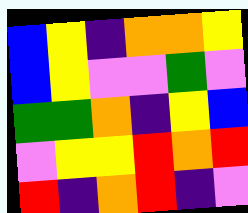[["blue", "yellow", "indigo", "orange", "orange", "yellow"], ["blue", "yellow", "violet", "violet", "green", "violet"], ["green", "green", "orange", "indigo", "yellow", "blue"], ["violet", "yellow", "yellow", "red", "orange", "red"], ["red", "indigo", "orange", "red", "indigo", "violet"]]